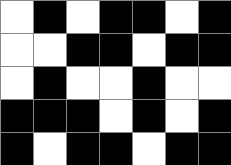[["white", "black", "white", "black", "black", "white", "black"], ["white", "white", "black", "black", "white", "black", "black"], ["white", "black", "white", "white", "black", "white", "white"], ["black", "black", "black", "white", "black", "white", "black"], ["black", "white", "black", "black", "white", "black", "black"]]